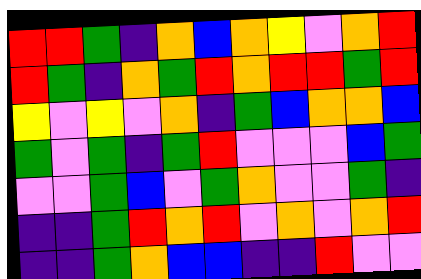[["red", "red", "green", "indigo", "orange", "blue", "orange", "yellow", "violet", "orange", "red"], ["red", "green", "indigo", "orange", "green", "red", "orange", "red", "red", "green", "red"], ["yellow", "violet", "yellow", "violet", "orange", "indigo", "green", "blue", "orange", "orange", "blue"], ["green", "violet", "green", "indigo", "green", "red", "violet", "violet", "violet", "blue", "green"], ["violet", "violet", "green", "blue", "violet", "green", "orange", "violet", "violet", "green", "indigo"], ["indigo", "indigo", "green", "red", "orange", "red", "violet", "orange", "violet", "orange", "red"], ["indigo", "indigo", "green", "orange", "blue", "blue", "indigo", "indigo", "red", "violet", "violet"]]